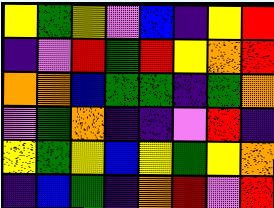[["yellow", "green", "yellow", "violet", "blue", "indigo", "yellow", "red"], ["indigo", "violet", "red", "green", "red", "yellow", "orange", "red"], ["orange", "orange", "blue", "green", "green", "indigo", "green", "orange"], ["violet", "green", "orange", "indigo", "indigo", "violet", "red", "indigo"], ["yellow", "green", "yellow", "blue", "yellow", "green", "yellow", "orange"], ["indigo", "blue", "green", "indigo", "orange", "red", "violet", "red"]]